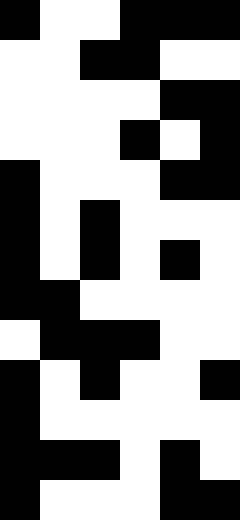[["black", "white", "white", "black", "black", "black"], ["white", "white", "black", "black", "white", "white"], ["white", "white", "white", "white", "black", "black"], ["white", "white", "white", "black", "white", "black"], ["black", "white", "white", "white", "black", "black"], ["black", "white", "black", "white", "white", "white"], ["black", "white", "black", "white", "black", "white"], ["black", "black", "white", "white", "white", "white"], ["white", "black", "black", "black", "white", "white"], ["black", "white", "black", "white", "white", "black"], ["black", "white", "white", "white", "white", "white"], ["black", "black", "black", "white", "black", "white"], ["black", "white", "white", "white", "black", "black"]]